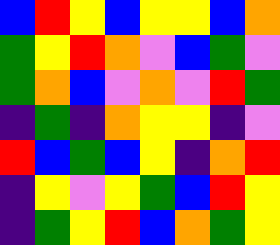[["blue", "red", "yellow", "blue", "yellow", "yellow", "blue", "orange"], ["green", "yellow", "red", "orange", "violet", "blue", "green", "violet"], ["green", "orange", "blue", "violet", "orange", "violet", "red", "green"], ["indigo", "green", "indigo", "orange", "yellow", "yellow", "indigo", "violet"], ["red", "blue", "green", "blue", "yellow", "indigo", "orange", "red"], ["indigo", "yellow", "violet", "yellow", "green", "blue", "red", "yellow"], ["indigo", "green", "yellow", "red", "blue", "orange", "green", "yellow"]]